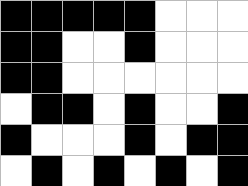[["black", "black", "black", "black", "black", "white", "white", "white"], ["black", "black", "white", "white", "black", "white", "white", "white"], ["black", "black", "white", "white", "white", "white", "white", "white"], ["white", "black", "black", "white", "black", "white", "white", "black"], ["black", "white", "white", "white", "black", "white", "black", "black"], ["white", "black", "white", "black", "white", "black", "white", "black"]]